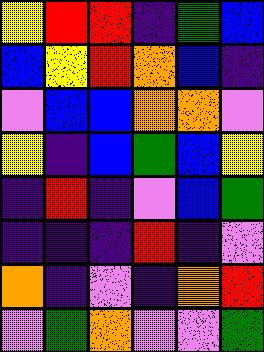[["yellow", "red", "red", "indigo", "green", "blue"], ["blue", "yellow", "red", "orange", "blue", "indigo"], ["violet", "blue", "blue", "orange", "orange", "violet"], ["yellow", "indigo", "blue", "green", "blue", "yellow"], ["indigo", "red", "indigo", "violet", "blue", "green"], ["indigo", "indigo", "indigo", "red", "indigo", "violet"], ["orange", "indigo", "violet", "indigo", "orange", "red"], ["violet", "green", "orange", "violet", "violet", "green"]]